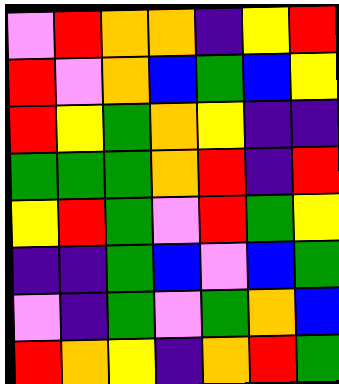[["violet", "red", "orange", "orange", "indigo", "yellow", "red"], ["red", "violet", "orange", "blue", "green", "blue", "yellow"], ["red", "yellow", "green", "orange", "yellow", "indigo", "indigo"], ["green", "green", "green", "orange", "red", "indigo", "red"], ["yellow", "red", "green", "violet", "red", "green", "yellow"], ["indigo", "indigo", "green", "blue", "violet", "blue", "green"], ["violet", "indigo", "green", "violet", "green", "orange", "blue"], ["red", "orange", "yellow", "indigo", "orange", "red", "green"]]